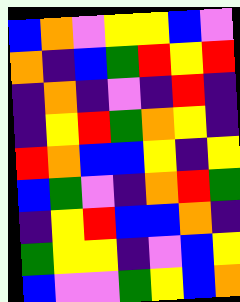[["blue", "orange", "violet", "yellow", "yellow", "blue", "violet"], ["orange", "indigo", "blue", "green", "red", "yellow", "red"], ["indigo", "orange", "indigo", "violet", "indigo", "red", "indigo"], ["indigo", "yellow", "red", "green", "orange", "yellow", "indigo"], ["red", "orange", "blue", "blue", "yellow", "indigo", "yellow"], ["blue", "green", "violet", "indigo", "orange", "red", "green"], ["indigo", "yellow", "red", "blue", "blue", "orange", "indigo"], ["green", "yellow", "yellow", "indigo", "violet", "blue", "yellow"], ["blue", "violet", "violet", "green", "yellow", "blue", "orange"]]